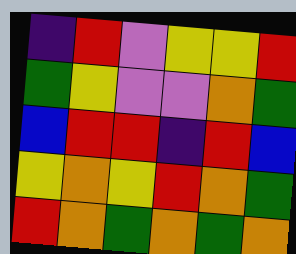[["indigo", "red", "violet", "yellow", "yellow", "red"], ["green", "yellow", "violet", "violet", "orange", "green"], ["blue", "red", "red", "indigo", "red", "blue"], ["yellow", "orange", "yellow", "red", "orange", "green"], ["red", "orange", "green", "orange", "green", "orange"]]